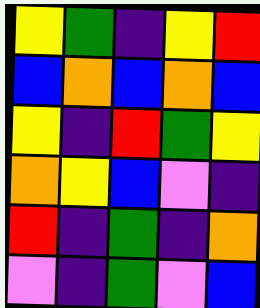[["yellow", "green", "indigo", "yellow", "red"], ["blue", "orange", "blue", "orange", "blue"], ["yellow", "indigo", "red", "green", "yellow"], ["orange", "yellow", "blue", "violet", "indigo"], ["red", "indigo", "green", "indigo", "orange"], ["violet", "indigo", "green", "violet", "blue"]]